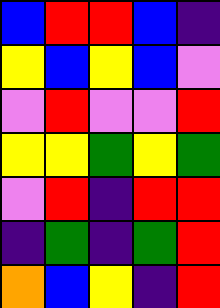[["blue", "red", "red", "blue", "indigo"], ["yellow", "blue", "yellow", "blue", "violet"], ["violet", "red", "violet", "violet", "red"], ["yellow", "yellow", "green", "yellow", "green"], ["violet", "red", "indigo", "red", "red"], ["indigo", "green", "indigo", "green", "red"], ["orange", "blue", "yellow", "indigo", "red"]]